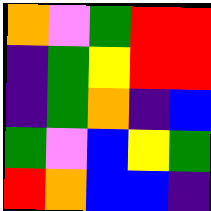[["orange", "violet", "green", "red", "red"], ["indigo", "green", "yellow", "red", "red"], ["indigo", "green", "orange", "indigo", "blue"], ["green", "violet", "blue", "yellow", "green"], ["red", "orange", "blue", "blue", "indigo"]]